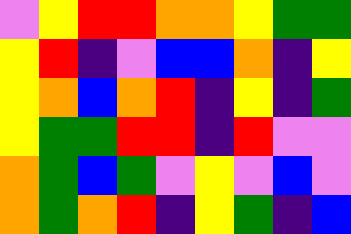[["violet", "yellow", "red", "red", "orange", "orange", "yellow", "green", "green"], ["yellow", "red", "indigo", "violet", "blue", "blue", "orange", "indigo", "yellow"], ["yellow", "orange", "blue", "orange", "red", "indigo", "yellow", "indigo", "green"], ["yellow", "green", "green", "red", "red", "indigo", "red", "violet", "violet"], ["orange", "green", "blue", "green", "violet", "yellow", "violet", "blue", "violet"], ["orange", "green", "orange", "red", "indigo", "yellow", "green", "indigo", "blue"]]